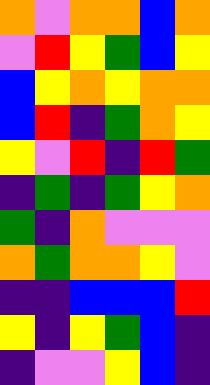[["orange", "violet", "orange", "orange", "blue", "orange"], ["violet", "red", "yellow", "green", "blue", "yellow"], ["blue", "yellow", "orange", "yellow", "orange", "orange"], ["blue", "red", "indigo", "green", "orange", "yellow"], ["yellow", "violet", "red", "indigo", "red", "green"], ["indigo", "green", "indigo", "green", "yellow", "orange"], ["green", "indigo", "orange", "violet", "violet", "violet"], ["orange", "green", "orange", "orange", "yellow", "violet"], ["indigo", "indigo", "blue", "blue", "blue", "red"], ["yellow", "indigo", "yellow", "green", "blue", "indigo"], ["indigo", "violet", "violet", "yellow", "blue", "indigo"]]